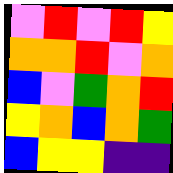[["violet", "red", "violet", "red", "yellow"], ["orange", "orange", "red", "violet", "orange"], ["blue", "violet", "green", "orange", "red"], ["yellow", "orange", "blue", "orange", "green"], ["blue", "yellow", "yellow", "indigo", "indigo"]]